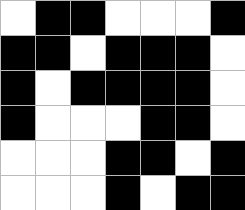[["white", "black", "black", "white", "white", "white", "black"], ["black", "black", "white", "black", "black", "black", "white"], ["black", "white", "black", "black", "black", "black", "white"], ["black", "white", "white", "white", "black", "black", "white"], ["white", "white", "white", "black", "black", "white", "black"], ["white", "white", "white", "black", "white", "black", "black"]]